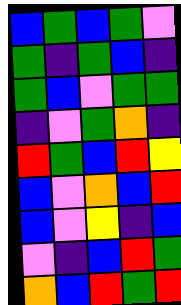[["blue", "green", "blue", "green", "violet"], ["green", "indigo", "green", "blue", "indigo"], ["green", "blue", "violet", "green", "green"], ["indigo", "violet", "green", "orange", "indigo"], ["red", "green", "blue", "red", "yellow"], ["blue", "violet", "orange", "blue", "red"], ["blue", "violet", "yellow", "indigo", "blue"], ["violet", "indigo", "blue", "red", "green"], ["orange", "blue", "red", "green", "red"]]